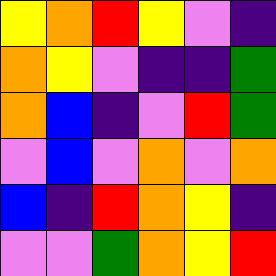[["yellow", "orange", "red", "yellow", "violet", "indigo"], ["orange", "yellow", "violet", "indigo", "indigo", "green"], ["orange", "blue", "indigo", "violet", "red", "green"], ["violet", "blue", "violet", "orange", "violet", "orange"], ["blue", "indigo", "red", "orange", "yellow", "indigo"], ["violet", "violet", "green", "orange", "yellow", "red"]]